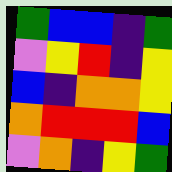[["green", "blue", "blue", "indigo", "green"], ["violet", "yellow", "red", "indigo", "yellow"], ["blue", "indigo", "orange", "orange", "yellow"], ["orange", "red", "red", "red", "blue"], ["violet", "orange", "indigo", "yellow", "green"]]